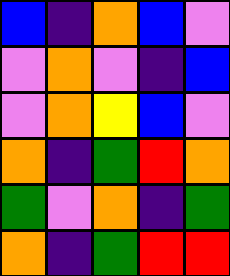[["blue", "indigo", "orange", "blue", "violet"], ["violet", "orange", "violet", "indigo", "blue"], ["violet", "orange", "yellow", "blue", "violet"], ["orange", "indigo", "green", "red", "orange"], ["green", "violet", "orange", "indigo", "green"], ["orange", "indigo", "green", "red", "red"]]